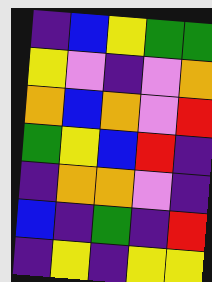[["indigo", "blue", "yellow", "green", "green"], ["yellow", "violet", "indigo", "violet", "orange"], ["orange", "blue", "orange", "violet", "red"], ["green", "yellow", "blue", "red", "indigo"], ["indigo", "orange", "orange", "violet", "indigo"], ["blue", "indigo", "green", "indigo", "red"], ["indigo", "yellow", "indigo", "yellow", "yellow"]]